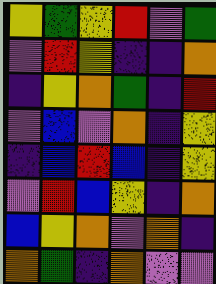[["yellow", "green", "yellow", "red", "violet", "green"], ["violet", "red", "yellow", "indigo", "indigo", "orange"], ["indigo", "yellow", "orange", "green", "indigo", "red"], ["violet", "blue", "violet", "orange", "indigo", "yellow"], ["indigo", "blue", "red", "blue", "indigo", "yellow"], ["violet", "red", "blue", "yellow", "indigo", "orange"], ["blue", "yellow", "orange", "violet", "orange", "indigo"], ["orange", "green", "indigo", "orange", "violet", "violet"]]